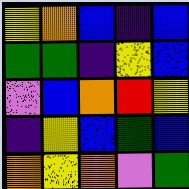[["yellow", "orange", "blue", "indigo", "blue"], ["green", "green", "indigo", "yellow", "blue"], ["violet", "blue", "orange", "red", "yellow"], ["indigo", "yellow", "blue", "green", "blue"], ["orange", "yellow", "orange", "violet", "green"]]